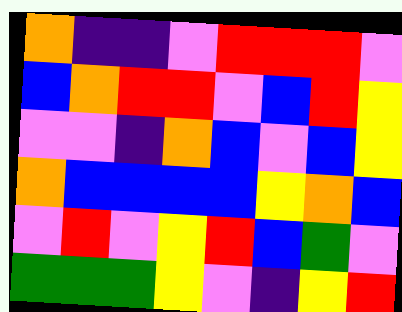[["orange", "indigo", "indigo", "violet", "red", "red", "red", "violet"], ["blue", "orange", "red", "red", "violet", "blue", "red", "yellow"], ["violet", "violet", "indigo", "orange", "blue", "violet", "blue", "yellow"], ["orange", "blue", "blue", "blue", "blue", "yellow", "orange", "blue"], ["violet", "red", "violet", "yellow", "red", "blue", "green", "violet"], ["green", "green", "green", "yellow", "violet", "indigo", "yellow", "red"]]